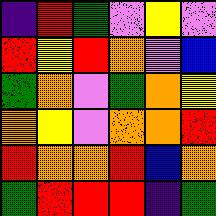[["indigo", "red", "green", "violet", "yellow", "violet"], ["red", "yellow", "red", "orange", "violet", "blue"], ["green", "orange", "violet", "green", "orange", "yellow"], ["orange", "yellow", "violet", "orange", "orange", "red"], ["red", "orange", "orange", "red", "blue", "orange"], ["green", "red", "red", "red", "indigo", "green"]]